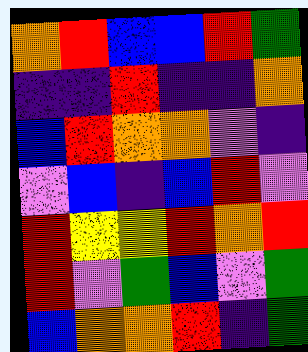[["orange", "red", "blue", "blue", "red", "green"], ["indigo", "indigo", "red", "indigo", "indigo", "orange"], ["blue", "red", "orange", "orange", "violet", "indigo"], ["violet", "blue", "indigo", "blue", "red", "violet"], ["red", "yellow", "yellow", "red", "orange", "red"], ["red", "violet", "green", "blue", "violet", "green"], ["blue", "orange", "orange", "red", "indigo", "green"]]